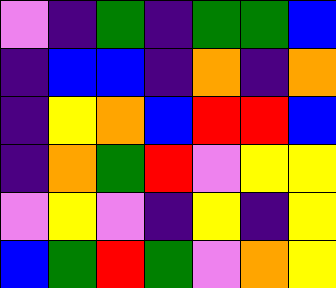[["violet", "indigo", "green", "indigo", "green", "green", "blue"], ["indigo", "blue", "blue", "indigo", "orange", "indigo", "orange"], ["indigo", "yellow", "orange", "blue", "red", "red", "blue"], ["indigo", "orange", "green", "red", "violet", "yellow", "yellow"], ["violet", "yellow", "violet", "indigo", "yellow", "indigo", "yellow"], ["blue", "green", "red", "green", "violet", "orange", "yellow"]]